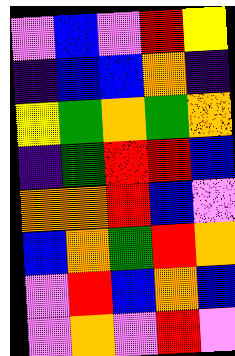[["violet", "blue", "violet", "red", "yellow"], ["indigo", "blue", "blue", "orange", "indigo"], ["yellow", "green", "orange", "green", "orange"], ["indigo", "green", "red", "red", "blue"], ["orange", "orange", "red", "blue", "violet"], ["blue", "orange", "green", "red", "orange"], ["violet", "red", "blue", "orange", "blue"], ["violet", "orange", "violet", "red", "violet"]]